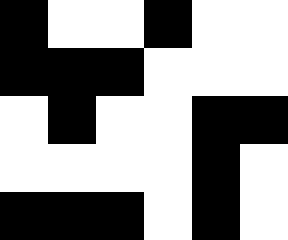[["black", "white", "white", "black", "white", "white"], ["black", "black", "black", "white", "white", "white"], ["white", "black", "white", "white", "black", "black"], ["white", "white", "white", "white", "black", "white"], ["black", "black", "black", "white", "black", "white"]]